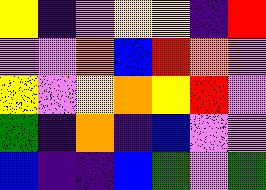[["yellow", "indigo", "violet", "yellow", "yellow", "indigo", "red"], ["violet", "violet", "orange", "blue", "red", "orange", "violet"], ["yellow", "violet", "yellow", "orange", "yellow", "red", "violet"], ["green", "indigo", "orange", "indigo", "blue", "violet", "violet"], ["blue", "indigo", "indigo", "blue", "green", "violet", "green"]]